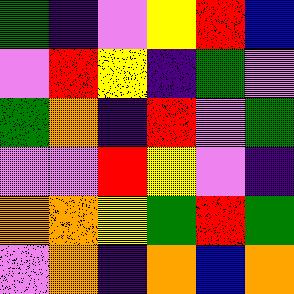[["green", "indigo", "violet", "yellow", "red", "blue"], ["violet", "red", "yellow", "indigo", "green", "violet"], ["green", "orange", "indigo", "red", "violet", "green"], ["violet", "violet", "red", "yellow", "violet", "indigo"], ["orange", "orange", "yellow", "green", "red", "green"], ["violet", "orange", "indigo", "orange", "blue", "orange"]]